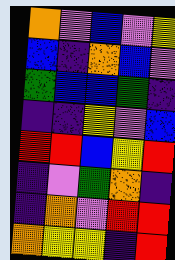[["orange", "violet", "blue", "violet", "yellow"], ["blue", "indigo", "orange", "blue", "violet"], ["green", "blue", "blue", "green", "indigo"], ["indigo", "indigo", "yellow", "violet", "blue"], ["red", "red", "blue", "yellow", "red"], ["indigo", "violet", "green", "orange", "indigo"], ["indigo", "orange", "violet", "red", "red"], ["orange", "yellow", "yellow", "indigo", "red"]]